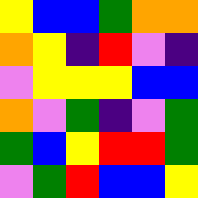[["yellow", "blue", "blue", "green", "orange", "orange"], ["orange", "yellow", "indigo", "red", "violet", "indigo"], ["violet", "yellow", "yellow", "yellow", "blue", "blue"], ["orange", "violet", "green", "indigo", "violet", "green"], ["green", "blue", "yellow", "red", "red", "green"], ["violet", "green", "red", "blue", "blue", "yellow"]]